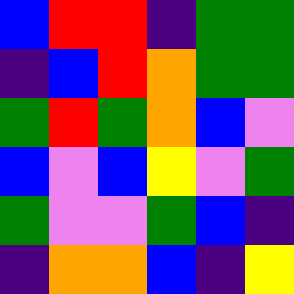[["blue", "red", "red", "indigo", "green", "green"], ["indigo", "blue", "red", "orange", "green", "green"], ["green", "red", "green", "orange", "blue", "violet"], ["blue", "violet", "blue", "yellow", "violet", "green"], ["green", "violet", "violet", "green", "blue", "indigo"], ["indigo", "orange", "orange", "blue", "indigo", "yellow"]]